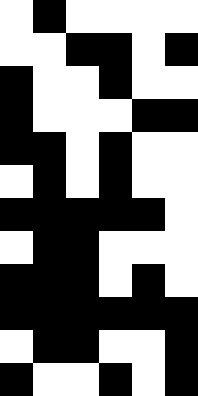[["white", "black", "white", "white", "white", "white"], ["white", "white", "black", "black", "white", "black"], ["black", "white", "white", "black", "white", "white"], ["black", "white", "white", "white", "black", "black"], ["black", "black", "white", "black", "white", "white"], ["white", "black", "white", "black", "white", "white"], ["black", "black", "black", "black", "black", "white"], ["white", "black", "black", "white", "white", "white"], ["black", "black", "black", "white", "black", "white"], ["black", "black", "black", "black", "black", "black"], ["white", "black", "black", "white", "white", "black"], ["black", "white", "white", "black", "white", "black"]]